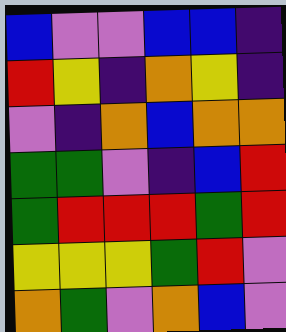[["blue", "violet", "violet", "blue", "blue", "indigo"], ["red", "yellow", "indigo", "orange", "yellow", "indigo"], ["violet", "indigo", "orange", "blue", "orange", "orange"], ["green", "green", "violet", "indigo", "blue", "red"], ["green", "red", "red", "red", "green", "red"], ["yellow", "yellow", "yellow", "green", "red", "violet"], ["orange", "green", "violet", "orange", "blue", "violet"]]